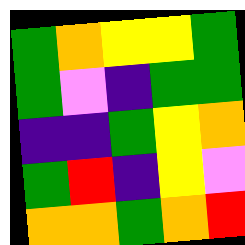[["green", "orange", "yellow", "yellow", "green"], ["green", "violet", "indigo", "green", "green"], ["indigo", "indigo", "green", "yellow", "orange"], ["green", "red", "indigo", "yellow", "violet"], ["orange", "orange", "green", "orange", "red"]]